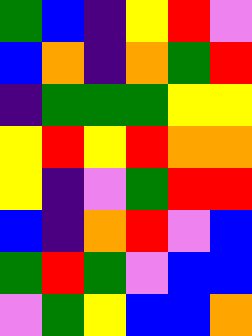[["green", "blue", "indigo", "yellow", "red", "violet"], ["blue", "orange", "indigo", "orange", "green", "red"], ["indigo", "green", "green", "green", "yellow", "yellow"], ["yellow", "red", "yellow", "red", "orange", "orange"], ["yellow", "indigo", "violet", "green", "red", "red"], ["blue", "indigo", "orange", "red", "violet", "blue"], ["green", "red", "green", "violet", "blue", "blue"], ["violet", "green", "yellow", "blue", "blue", "orange"]]